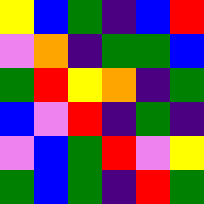[["yellow", "blue", "green", "indigo", "blue", "red"], ["violet", "orange", "indigo", "green", "green", "blue"], ["green", "red", "yellow", "orange", "indigo", "green"], ["blue", "violet", "red", "indigo", "green", "indigo"], ["violet", "blue", "green", "red", "violet", "yellow"], ["green", "blue", "green", "indigo", "red", "green"]]